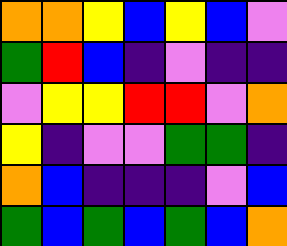[["orange", "orange", "yellow", "blue", "yellow", "blue", "violet"], ["green", "red", "blue", "indigo", "violet", "indigo", "indigo"], ["violet", "yellow", "yellow", "red", "red", "violet", "orange"], ["yellow", "indigo", "violet", "violet", "green", "green", "indigo"], ["orange", "blue", "indigo", "indigo", "indigo", "violet", "blue"], ["green", "blue", "green", "blue", "green", "blue", "orange"]]